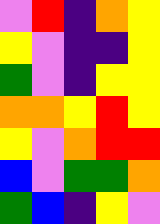[["violet", "red", "indigo", "orange", "yellow"], ["yellow", "violet", "indigo", "indigo", "yellow"], ["green", "violet", "indigo", "yellow", "yellow"], ["orange", "orange", "yellow", "red", "yellow"], ["yellow", "violet", "orange", "red", "red"], ["blue", "violet", "green", "green", "orange"], ["green", "blue", "indigo", "yellow", "violet"]]